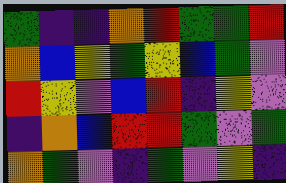[["green", "indigo", "indigo", "orange", "red", "green", "green", "red"], ["orange", "blue", "yellow", "green", "yellow", "blue", "green", "violet"], ["red", "yellow", "violet", "blue", "red", "indigo", "yellow", "violet"], ["indigo", "orange", "blue", "red", "red", "green", "violet", "green"], ["orange", "green", "violet", "indigo", "green", "violet", "yellow", "indigo"]]